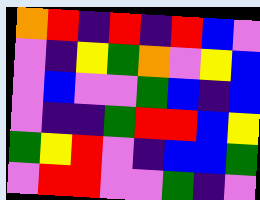[["orange", "red", "indigo", "red", "indigo", "red", "blue", "violet"], ["violet", "indigo", "yellow", "green", "orange", "violet", "yellow", "blue"], ["violet", "blue", "violet", "violet", "green", "blue", "indigo", "blue"], ["violet", "indigo", "indigo", "green", "red", "red", "blue", "yellow"], ["green", "yellow", "red", "violet", "indigo", "blue", "blue", "green"], ["violet", "red", "red", "violet", "violet", "green", "indigo", "violet"]]